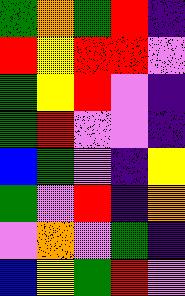[["green", "orange", "green", "red", "indigo"], ["red", "yellow", "red", "red", "violet"], ["green", "yellow", "red", "violet", "indigo"], ["green", "red", "violet", "violet", "indigo"], ["blue", "green", "violet", "indigo", "yellow"], ["green", "violet", "red", "indigo", "orange"], ["violet", "orange", "violet", "green", "indigo"], ["blue", "yellow", "green", "red", "violet"]]